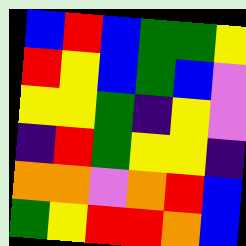[["blue", "red", "blue", "green", "green", "yellow"], ["red", "yellow", "blue", "green", "blue", "violet"], ["yellow", "yellow", "green", "indigo", "yellow", "violet"], ["indigo", "red", "green", "yellow", "yellow", "indigo"], ["orange", "orange", "violet", "orange", "red", "blue"], ["green", "yellow", "red", "red", "orange", "blue"]]